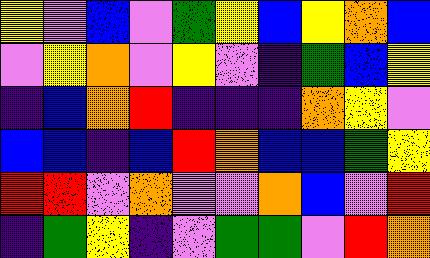[["yellow", "violet", "blue", "violet", "green", "yellow", "blue", "yellow", "orange", "blue"], ["violet", "yellow", "orange", "violet", "yellow", "violet", "indigo", "green", "blue", "yellow"], ["indigo", "blue", "orange", "red", "indigo", "indigo", "indigo", "orange", "yellow", "violet"], ["blue", "blue", "indigo", "blue", "red", "orange", "blue", "blue", "green", "yellow"], ["red", "red", "violet", "orange", "violet", "violet", "orange", "blue", "violet", "red"], ["indigo", "green", "yellow", "indigo", "violet", "green", "green", "violet", "red", "orange"]]